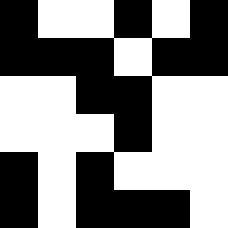[["black", "white", "white", "black", "white", "black"], ["black", "black", "black", "white", "black", "black"], ["white", "white", "black", "black", "white", "white"], ["white", "white", "white", "black", "white", "white"], ["black", "white", "black", "white", "white", "white"], ["black", "white", "black", "black", "black", "white"]]